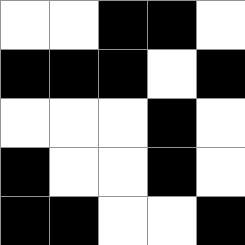[["white", "white", "black", "black", "white"], ["black", "black", "black", "white", "black"], ["white", "white", "white", "black", "white"], ["black", "white", "white", "black", "white"], ["black", "black", "white", "white", "black"]]